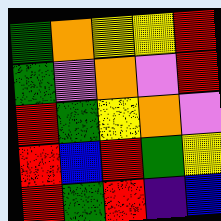[["green", "orange", "yellow", "yellow", "red"], ["green", "violet", "orange", "violet", "red"], ["red", "green", "yellow", "orange", "violet"], ["red", "blue", "red", "green", "yellow"], ["red", "green", "red", "indigo", "blue"]]